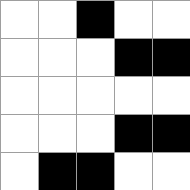[["white", "white", "black", "white", "white"], ["white", "white", "white", "black", "black"], ["white", "white", "white", "white", "white"], ["white", "white", "white", "black", "black"], ["white", "black", "black", "white", "white"]]